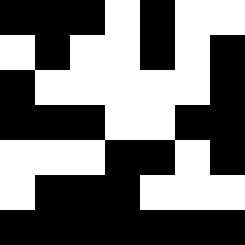[["black", "black", "black", "white", "black", "white", "white"], ["white", "black", "white", "white", "black", "white", "black"], ["black", "white", "white", "white", "white", "white", "black"], ["black", "black", "black", "white", "white", "black", "black"], ["white", "white", "white", "black", "black", "white", "black"], ["white", "black", "black", "black", "white", "white", "white"], ["black", "black", "black", "black", "black", "black", "black"]]